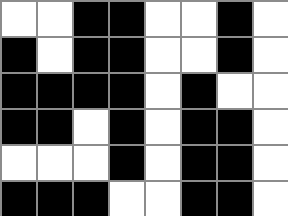[["white", "white", "black", "black", "white", "white", "black", "white"], ["black", "white", "black", "black", "white", "white", "black", "white"], ["black", "black", "black", "black", "white", "black", "white", "white"], ["black", "black", "white", "black", "white", "black", "black", "white"], ["white", "white", "white", "black", "white", "black", "black", "white"], ["black", "black", "black", "white", "white", "black", "black", "white"]]